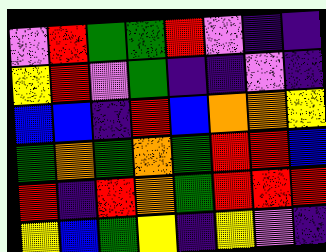[["violet", "red", "green", "green", "red", "violet", "indigo", "indigo"], ["yellow", "red", "violet", "green", "indigo", "indigo", "violet", "indigo"], ["blue", "blue", "indigo", "red", "blue", "orange", "orange", "yellow"], ["green", "orange", "green", "orange", "green", "red", "red", "blue"], ["red", "indigo", "red", "orange", "green", "red", "red", "red"], ["yellow", "blue", "green", "yellow", "indigo", "yellow", "violet", "indigo"]]